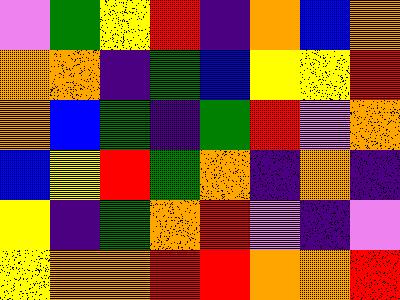[["violet", "green", "yellow", "red", "indigo", "orange", "blue", "orange"], ["orange", "orange", "indigo", "green", "blue", "yellow", "yellow", "red"], ["orange", "blue", "green", "indigo", "green", "red", "violet", "orange"], ["blue", "yellow", "red", "green", "orange", "indigo", "orange", "indigo"], ["yellow", "indigo", "green", "orange", "red", "violet", "indigo", "violet"], ["yellow", "orange", "orange", "red", "red", "orange", "orange", "red"]]